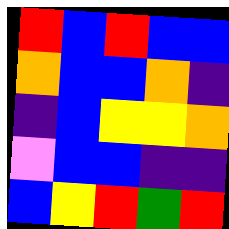[["red", "blue", "red", "blue", "blue"], ["orange", "blue", "blue", "orange", "indigo"], ["indigo", "blue", "yellow", "yellow", "orange"], ["violet", "blue", "blue", "indigo", "indigo"], ["blue", "yellow", "red", "green", "red"]]